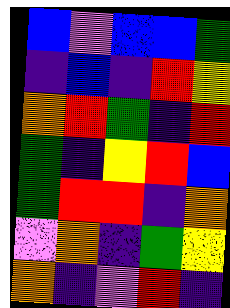[["blue", "violet", "blue", "blue", "green"], ["indigo", "blue", "indigo", "red", "yellow"], ["orange", "red", "green", "indigo", "red"], ["green", "indigo", "yellow", "red", "blue"], ["green", "red", "red", "indigo", "orange"], ["violet", "orange", "indigo", "green", "yellow"], ["orange", "indigo", "violet", "red", "indigo"]]